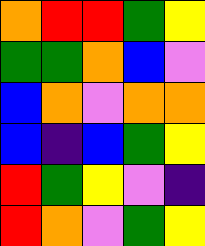[["orange", "red", "red", "green", "yellow"], ["green", "green", "orange", "blue", "violet"], ["blue", "orange", "violet", "orange", "orange"], ["blue", "indigo", "blue", "green", "yellow"], ["red", "green", "yellow", "violet", "indigo"], ["red", "orange", "violet", "green", "yellow"]]